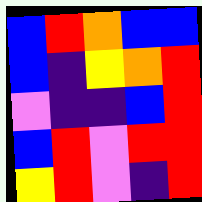[["blue", "red", "orange", "blue", "blue"], ["blue", "indigo", "yellow", "orange", "red"], ["violet", "indigo", "indigo", "blue", "red"], ["blue", "red", "violet", "red", "red"], ["yellow", "red", "violet", "indigo", "red"]]